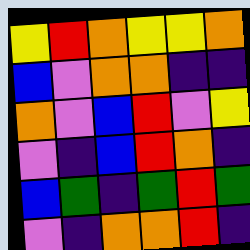[["yellow", "red", "orange", "yellow", "yellow", "orange"], ["blue", "violet", "orange", "orange", "indigo", "indigo"], ["orange", "violet", "blue", "red", "violet", "yellow"], ["violet", "indigo", "blue", "red", "orange", "indigo"], ["blue", "green", "indigo", "green", "red", "green"], ["violet", "indigo", "orange", "orange", "red", "indigo"]]